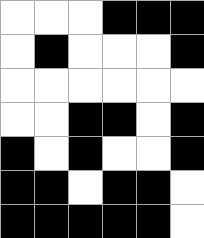[["white", "white", "white", "black", "black", "black"], ["white", "black", "white", "white", "white", "black"], ["white", "white", "white", "white", "white", "white"], ["white", "white", "black", "black", "white", "black"], ["black", "white", "black", "white", "white", "black"], ["black", "black", "white", "black", "black", "white"], ["black", "black", "black", "black", "black", "white"]]